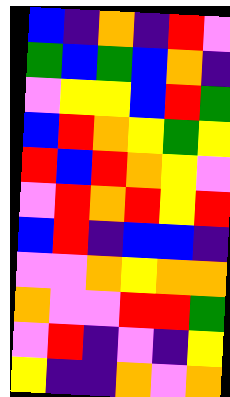[["blue", "indigo", "orange", "indigo", "red", "violet"], ["green", "blue", "green", "blue", "orange", "indigo"], ["violet", "yellow", "yellow", "blue", "red", "green"], ["blue", "red", "orange", "yellow", "green", "yellow"], ["red", "blue", "red", "orange", "yellow", "violet"], ["violet", "red", "orange", "red", "yellow", "red"], ["blue", "red", "indigo", "blue", "blue", "indigo"], ["violet", "violet", "orange", "yellow", "orange", "orange"], ["orange", "violet", "violet", "red", "red", "green"], ["violet", "red", "indigo", "violet", "indigo", "yellow"], ["yellow", "indigo", "indigo", "orange", "violet", "orange"]]